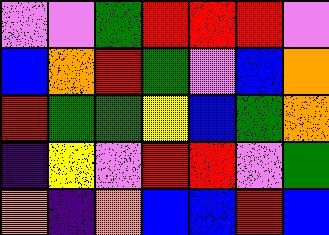[["violet", "violet", "green", "red", "red", "red", "violet"], ["blue", "orange", "red", "green", "violet", "blue", "orange"], ["red", "green", "green", "yellow", "blue", "green", "orange"], ["indigo", "yellow", "violet", "red", "red", "violet", "green"], ["orange", "indigo", "orange", "blue", "blue", "red", "blue"]]